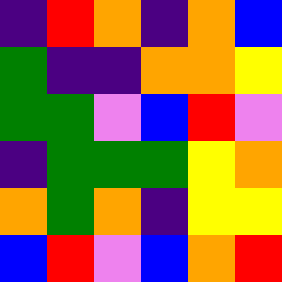[["indigo", "red", "orange", "indigo", "orange", "blue"], ["green", "indigo", "indigo", "orange", "orange", "yellow"], ["green", "green", "violet", "blue", "red", "violet"], ["indigo", "green", "green", "green", "yellow", "orange"], ["orange", "green", "orange", "indigo", "yellow", "yellow"], ["blue", "red", "violet", "blue", "orange", "red"]]